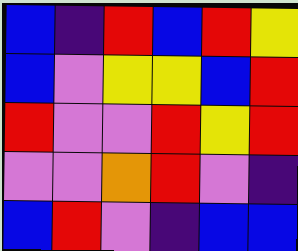[["blue", "indigo", "red", "blue", "red", "yellow"], ["blue", "violet", "yellow", "yellow", "blue", "red"], ["red", "violet", "violet", "red", "yellow", "red"], ["violet", "violet", "orange", "red", "violet", "indigo"], ["blue", "red", "violet", "indigo", "blue", "blue"]]